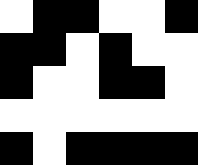[["white", "black", "black", "white", "white", "black"], ["black", "black", "white", "black", "white", "white"], ["black", "white", "white", "black", "black", "white"], ["white", "white", "white", "white", "white", "white"], ["black", "white", "black", "black", "black", "black"]]